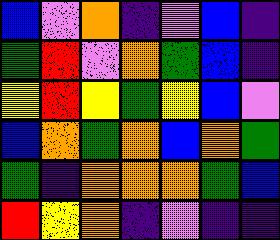[["blue", "violet", "orange", "indigo", "violet", "blue", "indigo"], ["green", "red", "violet", "orange", "green", "blue", "indigo"], ["yellow", "red", "yellow", "green", "yellow", "blue", "violet"], ["blue", "orange", "green", "orange", "blue", "orange", "green"], ["green", "indigo", "orange", "orange", "orange", "green", "blue"], ["red", "yellow", "orange", "indigo", "violet", "indigo", "indigo"]]